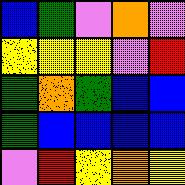[["blue", "green", "violet", "orange", "violet"], ["yellow", "yellow", "yellow", "violet", "red"], ["green", "orange", "green", "blue", "blue"], ["green", "blue", "blue", "blue", "blue"], ["violet", "red", "yellow", "orange", "yellow"]]